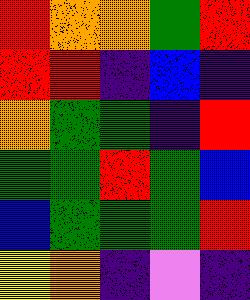[["red", "orange", "orange", "green", "red"], ["red", "red", "indigo", "blue", "indigo"], ["orange", "green", "green", "indigo", "red"], ["green", "green", "red", "green", "blue"], ["blue", "green", "green", "green", "red"], ["yellow", "orange", "indigo", "violet", "indigo"]]